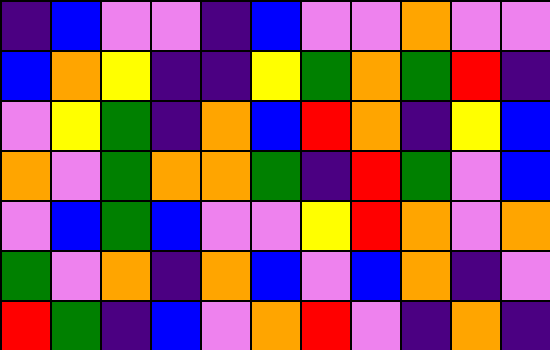[["indigo", "blue", "violet", "violet", "indigo", "blue", "violet", "violet", "orange", "violet", "violet"], ["blue", "orange", "yellow", "indigo", "indigo", "yellow", "green", "orange", "green", "red", "indigo"], ["violet", "yellow", "green", "indigo", "orange", "blue", "red", "orange", "indigo", "yellow", "blue"], ["orange", "violet", "green", "orange", "orange", "green", "indigo", "red", "green", "violet", "blue"], ["violet", "blue", "green", "blue", "violet", "violet", "yellow", "red", "orange", "violet", "orange"], ["green", "violet", "orange", "indigo", "orange", "blue", "violet", "blue", "orange", "indigo", "violet"], ["red", "green", "indigo", "blue", "violet", "orange", "red", "violet", "indigo", "orange", "indigo"]]